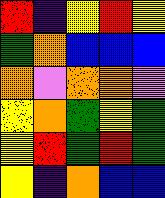[["red", "indigo", "yellow", "red", "yellow"], ["green", "orange", "blue", "blue", "blue"], ["orange", "violet", "orange", "orange", "violet"], ["yellow", "orange", "green", "yellow", "green"], ["yellow", "red", "green", "red", "green"], ["yellow", "indigo", "orange", "blue", "blue"]]